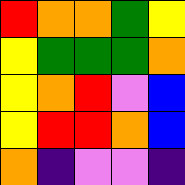[["red", "orange", "orange", "green", "yellow"], ["yellow", "green", "green", "green", "orange"], ["yellow", "orange", "red", "violet", "blue"], ["yellow", "red", "red", "orange", "blue"], ["orange", "indigo", "violet", "violet", "indigo"]]